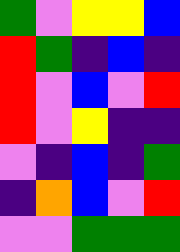[["green", "violet", "yellow", "yellow", "blue"], ["red", "green", "indigo", "blue", "indigo"], ["red", "violet", "blue", "violet", "red"], ["red", "violet", "yellow", "indigo", "indigo"], ["violet", "indigo", "blue", "indigo", "green"], ["indigo", "orange", "blue", "violet", "red"], ["violet", "violet", "green", "green", "green"]]